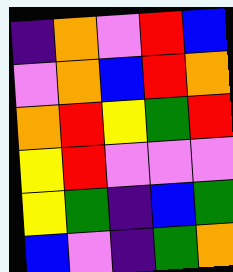[["indigo", "orange", "violet", "red", "blue"], ["violet", "orange", "blue", "red", "orange"], ["orange", "red", "yellow", "green", "red"], ["yellow", "red", "violet", "violet", "violet"], ["yellow", "green", "indigo", "blue", "green"], ["blue", "violet", "indigo", "green", "orange"]]